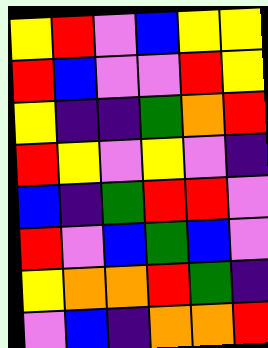[["yellow", "red", "violet", "blue", "yellow", "yellow"], ["red", "blue", "violet", "violet", "red", "yellow"], ["yellow", "indigo", "indigo", "green", "orange", "red"], ["red", "yellow", "violet", "yellow", "violet", "indigo"], ["blue", "indigo", "green", "red", "red", "violet"], ["red", "violet", "blue", "green", "blue", "violet"], ["yellow", "orange", "orange", "red", "green", "indigo"], ["violet", "blue", "indigo", "orange", "orange", "red"]]